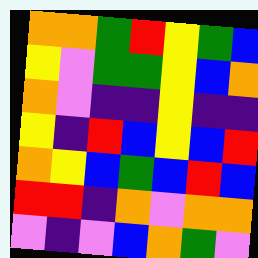[["orange", "orange", "green", "red", "yellow", "green", "blue"], ["yellow", "violet", "green", "green", "yellow", "blue", "orange"], ["orange", "violet", "indigo", "indigo", "yellow", "indigo", "indigo"], ["yellow", "indigo", "red", "blue", "yellow", "blue", "red"], ["orange", "yellow", "blue", "green", "blue", "red", "blue"], ["red", "red", "indigo", "orange", "violet", "orange", "orange"], ["violet", "indigo", "violet", "blue", "orange", "green", "violet"]]